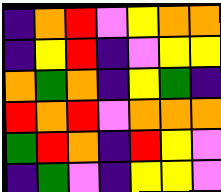[["indigo", "orange", "red", "violet", "yellow", "orange", "orange"], ["indigo", "yellow", "red", "indigo", "violet", "yellow", "yellow"], ["orange", "green", "orange", "indigo", "yellow", "green", "indigo"], ["red", "orange", "red", "violet", "orange", "orange", "orange"], ["green", "red", "orange", "indigo", "red", "yellow", "violet"], ["indigo", "green", "violet", "indigo", "yellow", "yellow", "violet"]]